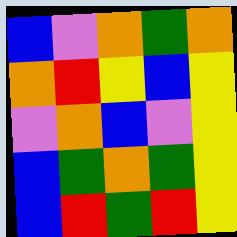[["blue", "violet", "orange", "green", "orange"], ["orange", "red", "yellow", "blue", "yellow"], ["violet", "orange", "blue", "violet", "yellow"], ["blue", "green", "orange", "green", "yellow"], ["blue", "red", "green", "red", "yellow"]]